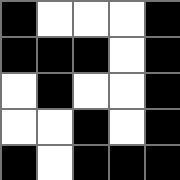[["black", "white", "white", "white", "black"], ["black", "black", "black", "white", "black"], ["white", "black", "white", "white", "black"], ["white", "white", "black", "white", "black"], ["black", "white", "black", "black", "black"]]